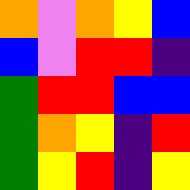[["orange", "violet", "orange", "yellow", "blue"], ["blue", "violet", "red", "red", "indigo"], ["green", "red", "red", "blue", "blue"], ["green", "orange", "yellow", "indigo", "red"], ["green", "yellow", "red", "indigo", "yellow"]]